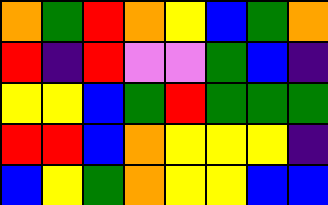[["orange", "green", "red", "orange", "yellow", "blue", "green", "orange"], ["red", "indigo", "red", "violet", "violet", "green", "blue", "indigo"], ["yellow", "yellow", "blue", "green", "red", "green", "green", "green"], ["red", "red", "blue", "orange", "yellow", "yellow", "yellow", "indigo"], ["blue", "yellow", "green", "orange", "yellow", "yellow", "blue", "blue"]]